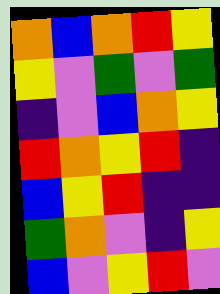[["orange", "blue", "orange", "red", "yellow"], ["yellow", "violet", "green", "violet", "green"], ["indigo", "violet", "blue", "orange", "yellow"], ["red", "orange", "yellow", "red", "indigo"], ["blue", "yellow", "red", "indigo", "indigo"], ["green", "orange", "violet", "indigo", "yellow"], ["blue", "violet", "yellow", "red", "violet"]]